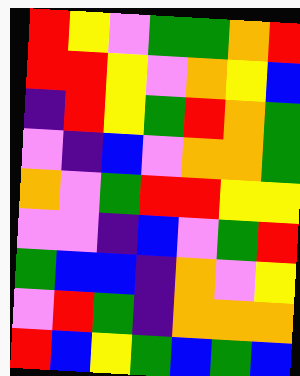[["red", "yellow", "violet", "green", "green", "orange", "red"], ["red", "red", "yellow", "violet", "orange", "yellow", "blue"], ["indigo", "red", "yellow", "green", "red", "orange", "green"], ["violet", "indigo", "blue", "violet", "orange", "orange", "green"], ["orange", "violet", "green", "red", "red", "yellow", "yellow"], ["violet", "violet", "indigo", "blue", "violet", "green", "red"], ["green", "blue", "blue", "indigo", "orange", "violet", "yellow"], ["violet", "red", "green", "indigo", "orange", "orange", "orange"], ["red", "blue", "yellow", "green", "blue", "green", "blue"]]